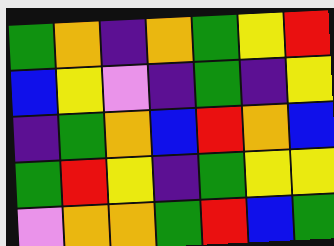[["green", "orange", "indigo", "orange", "green", "yellow", "red"], ["blue", "yellow", "violet", "indigo", "green", "indigo", "yellow"], ["indigo", "green", "orange", "blue", "red", "orange", "blue"], ["green", "red", "yellow", "indigo", "green", "yellow", "yellow"], ["violet", "orange", "orange", "green", "red", "blue", "green"]]